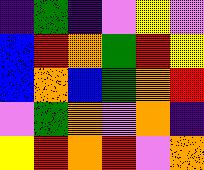[["indigo", "green", "indigo", "violet", "yellow", "violet"], ["blue", "red", "orange", "green", "red", "yellow"], ["blue", "orange", "blue", "green", "orange", "red"], ["violet", "green", "orange", "violet", "orange", "indigo"], ["yellow", "red", "orange", "red", "violet", "orange"]]